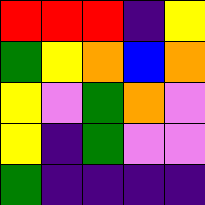[["red", "red", "red", "indigo", "yellow"], ["green", "yellow", "orange", "blue", "orange"], ["yellow", "violet", "green", "orange", "violet"], ["yellow", "indigo", "green", "violet", "violet"], ["green", "indigo", "indigo", "indigo", "indigo"]]